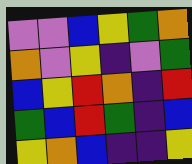[["violet", "violet", "blue", "yellow", "green", "orange"], ["orange", "violet", "yellow", "indigo", "violet", "green"], ["blue", "yellow", "red", "orange", "indigo", "red"], ["green", "blue", "red", "green", "indigo", "blue"], ["yellow", "orange", "blue", "indigo", "indigo", "yellow"]]